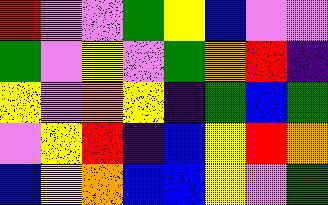[["red", "violet", "violet", "green", "yellow", "blue", "violet", "violet"], ["green", "violet", "yellow", "violet", "green", "orange", "red", "indigo"], ["yellow", "violet", "orange", "yellow", "indigo", "green", "blue", "green"], ["violet", "yellow", "red", "indigo", "blue", "yellow", "red", "orange"], ["blue", "yellow", "orange", "blue", "blue", "yellow", "violet", "green"]]